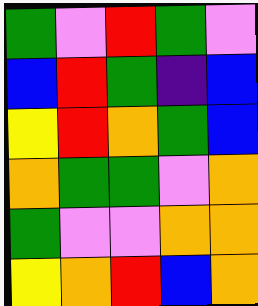[["green", "violet", "red", "green", "violet"], ["blue", "red", "green", "indigo", "blue"], ["yellow", "red", "orange", "green", "blue"], ["orange", "green", "green", "violet", "orange"], ["green", "violet", "violet", "orange", "orange"], ["yellow", "orange", "red", "blue", "orange"]]